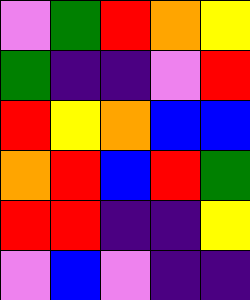[["violet", "green", "red", "orange", "yellow"], ["green", "indigo", "indigo", "violet", "red"], ["red", "yellow", "orange", "blue", "blue"], ["orange", "red", "blue", "red", "green"], ["red", "red", "indigo", "indigo", "yellow"], ["violet", "blue", "violet", "indigo", "indigo"]]